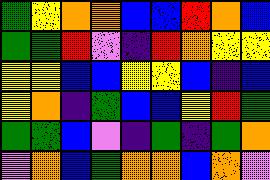[["green", "yellow", "orange", "orange", "blue", "blue", "red", "orange", "blue"], ["green", "green", "red", "violet", "indigo", "red", "orange", "yellow", "yellow"], ["yellow", "yellow", "blue", "blue", "yellow", "yellow", "blue", "indigo", "blue"], ["yellow", "orange", "indigo", "green", "blue", "blue", "yellow", "red", "green"], ["green", "green", "blue", "violet", "indigo", "green", "indigo", "green", "orange"], ["violet", "orange", "blue", "green", "orange", "orange", "blue", "orange", "violet"]]